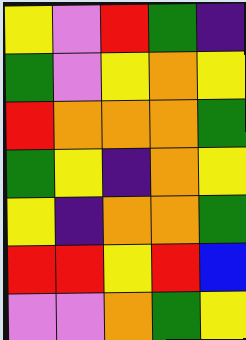[["yellow", "violet", "red", "green", "indigo"], ["green", "violet", "yellow", "orange", "yellow"], ["red", "orange", "orange", "orange", "green"], ["green", "yellow", "indigo", "orange", "yellow"], ["yellow", "indigo", "orange", "orange", "green"], ["red", "red", "yellow", "red", "blue"], ["violet", "violet", "orange", "green", "yellow"]]